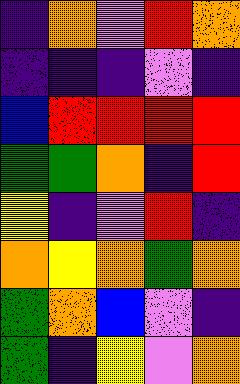[["indigo", "orange", "violet", "red", "orange"], ["indigo", "indigo", "indigo", "violet", "indigo"], ["blue", "red", "red", "red", "red"], ["green", "green", "orange", "indigo", "red"], ["yellow", "indigo", "violet", "red", "indigo"], ["orange", "yellow", "orange", "green", "orange"], ["green", "orange", "blue", "violet", "indigo"], ["green", "indigo", "yellow", "violet", "orange"]]